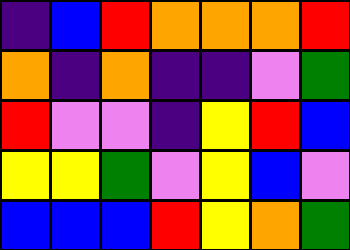[["indigo", "blue", "red", "orange", "orange", "orange", "red"], ["orange", "indigo", "orange", "indigo", "indigo", "violet", "green"], ["red", "violet", "violet", "indigo", "yellow", "red", "blue"], ["yellow", "yellow", "green", "violet", "yellow", "blue", "violet"], ["blue", "blue", "blue", "red", "yellow", "orange", "green"]]